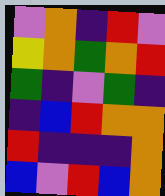[["violet", "orange", "indigo", "red", "violet"], ["yellow", "orange", "green", "orange", "red"], ["green", "indigo", "violet", "green", "indigo"], ["indigo", "blue", "red", "orange", "orange"], ["red", "indigo", "indigo", "indigo", "orange"], ["blue", "violet", "red", "blue", "orange"]]